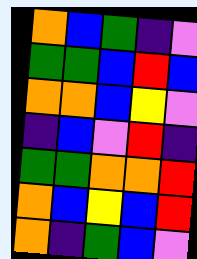[["orange", "blue", "green", "indigo", "violet"], ["green", "green", "blue", "red", "blue"], ["orange", "orange", "blue", "yellow", "violet"], ["indigo", "blue", "violet", "red", "indigo"], ["green", "green", "orange", "orange", "red"], ["orange", "blue", "yellow", "blue", "red"], ["orange", "indigo", "green", "blue", "violet"]]